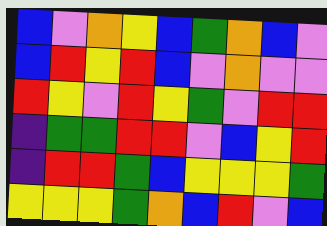[["blue", "violet", "orange", "yellow", "blue", "green", "orange", "blue", "violet"], ["blue", "red", "yellow", "red", "blue", "violet", "orange", "violet", "violet"], ["red", "yellow", "violet", "red", "yellow", "green", "violet", "red", "red"], ["indigo", "green", "green", "red", "red", "violet", "blue", "yellow", "red"], ["indigo", "red", "red", "green", "blue", "yellow", "yellow", "yellow", "green"], ["yellow", "yellow", "yellow", "green", "orange", "blue", "red", "violet", "blue"]]